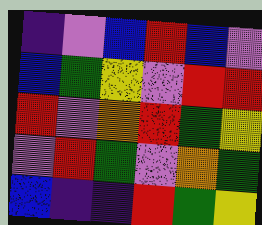[["indigo", "violet", "blue", "red", "blue", "violet"], ["blue", "green", "yellow", "violet", "red", "red"], ["red", "violet", "orange", "red", "green", "yellow"], ["violet", "red", "green", "violet", "orange", "green"], ["blue", "indigo", "indigo", "red", "green", "yellow"]]